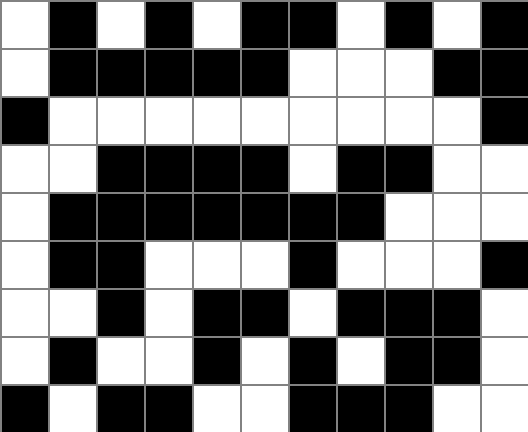[["white", "black", "white", "black", "white", "black", "black", "white", "black", "white", "black"], ["white", "black", "black", "black", "black", "black", "white", "white", "white", "black", "black"], ["black", "white", "white", "white", "white", "white", "white", "white", "white", "white", "black"], ["white", "white", "black", "black", "black", "black", "white", "black", "black", "white", "white"], ["white", "black", "black", "black", "black", "black", "black", "black", "white", "white", "white"], ["white", "black", "black", "white", "white", "white", "black", "white", "white", "white", "black"], ["white", "white", "black", "white", "black", "black", "white", "black", "black", "black", "white"], ["white", "black", "white", "white", "black", "white", "black", "white", "black", "black", "white"], ["black", "white", "black", "black", "white", "white", "black", "black", "black", "white", "white"]]